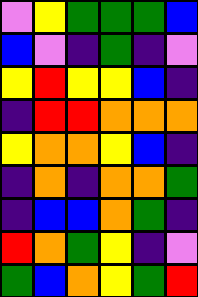[["violet", "yellow", "green", "green", "green", "blue"], ["blue", "violet", "indigo", "green", "indigo", "violet"], ["yellow", "red", "yellow", "yellow", "blue", "indigo"], ["indigo", "red", "red", "orange", "orange", "orange"], ["yellow", "orange", "orange", "yellow", "blue", "indigo"], ["indigo", "orange", "indigo", "orange", "orange", "green"], ["indigo", "blue", "blue", "orange", "green", "indigo"], ["red", "orange", "green", "yellow", "indigo", "violet"], ["green", "blue", "orange", "yellow", "green", "red"]]